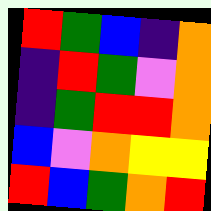[["red", "green", "blue", "indigo", "orange"], ["indigo", "red", "green", "violet", "orange"], ["indigo", "green", "red", "red", "orange"], ["blue", "violet", "orange", "yellow", "yellow"], ["red", "blue", "green", "orange", "red"]]